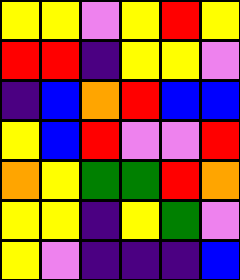[["yellow", "yellow", "violet", "yellow", "red", "yellow"], ["red", "red", "indigo", "yellow", "yellow", "violet"], ["indigo", "blue", "orange", "red", "blue", "blue"], ["yellow", "blue", "red", "violet", "violet", "red"], ["orange", "yellow", "green", "green", "red", "orange"], ["yellow", "yellow", "indigo", "yellow", "green", "violet"], ["yellow", "violet", "indigo", "indigo", "indigo", "blue"]]